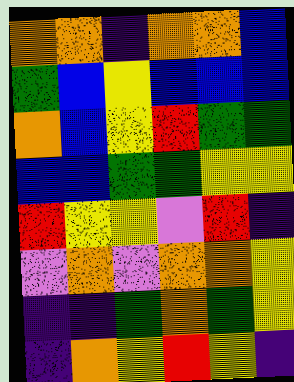[["orange", "orange", "indigo", "orange", "orange", "blue"], ["green", "blue", "yellow", "blue", "blue", "blue"], ["orange", "blue", "yellow", "red", "green", "green"], ["blue", "blue", "green", "green", "yellow", "yellow"], ["red", "yellow", "yellow", "violet", "red", "indigo"], ["violet", "orange", "violet", "orange", "orange", "yellow"], ["indigo", "indigo", "green", "orange", "green", "yellow"], ["indigo", "orange", "yellow", "red", "yellow", "indigo"]]